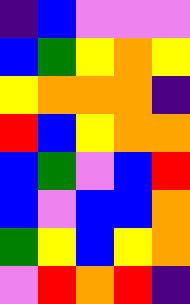[["indigo", "blue", "violet", "violet", "violet"], ["blue", "green", "yellow", "orange", "yellow"], ["yellow", "orange", "orange", "orange", "indigo"], ["red", "blue", "yellow", "orange", "orange"], ["blue", "green", "violet", "blue", "red"], ["blue", "violet", "blue", "blue", "orange"], ["green", "yellow", "blue", "yellow", "orange"], ["violet", "red", "orange", "red", "indigo"]]